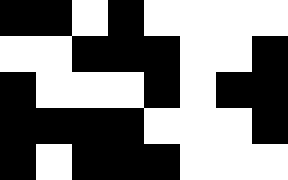[["black", "black", "white", "black", "white", "white", "white", "white"], ["white", "white", "black", "black", "black", "white", "white", "black"], ["black", "white", "white", "white", "black", "white", "black", "black"], ["black", "black", "black", "black", "white", "white", "white", "black"], ["black", "white", "black", "black", "black", "white", "white", "white"]]